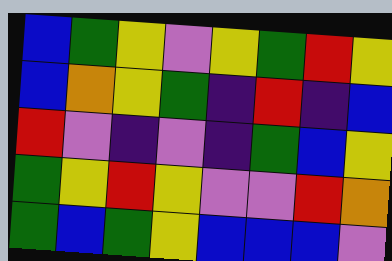[["blue", "green", "yellow", "violet", "yellow", "green", "red", "yellow"], ["blue", "orange", "yellow", "green", "indigo", "red", "indigo", "blue"], ["red", "violet", "indigo", "violet", "indigo", "green", "blue", "yellow"], ["green", "yellow", "red", "yellow", "violet", "violet", "red", "orange"], ["green", "blue", "green", "yellow", "blue", "blue", "blue", "violet"]]